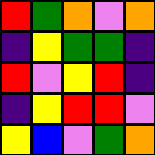[["red", "green", "orange", "violet", "orange"], ["indigo", "yellow", "green", "green", "indigo"], ["red", "violet", "yellow", "red", "indigo"], ["indigo", "yellow", "red", "red", "violet"], ["yellow", "blue", "violet", "green", "orange"]]